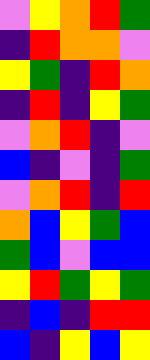[["violet", "yellow", "orange", "red", "green"], ["indigo", "red", "orange", "orange", "violet"], ["yellow", "green", "indigo", "red", "orange"], ["indigo", "red", "indigo", "yellow", "green"], ["violet", "orange", "red", "indigo", "violet"], ["blue", "indigo", "violet", "indigo", "green"], ["violet", "orange", "red", "indigo", "red"], ["orange", "blue", "yellow", "green", "blue"], ["green", "blue", "violet", "blue", "blue"], ["yellow", "red", "green", "yellow", "green"], ["indigo", "blue", "indigo", "red", "red"], ["blue", "indigo", "yellow", "blue", "yellow"]]